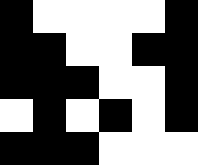[["black", "white", "white", "white", "white", "black"], ["black", "black", "white", "white", "black", "black"], ["black", "black", "black", "white", "white", "black"], ["white", "black", "white", "black", "white", "black"], ["black", "black", "black", "white", "white", "white"]]